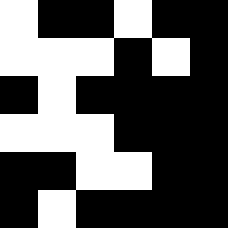[["white", "black", "black", "white", "black", "black"], ["white", "white", "white", "black", "white", "black"], ["black", "white", "black", "black", "black", "black"], ["white", "white", "white", "black", "black", "black"], ["black", "black", "white", "white", "black", "black"], ["black", "white", "black", "black", "black", "black"]]